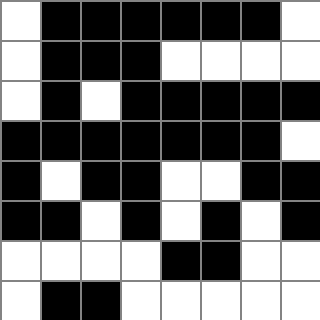[["white", "black", "black", "black", "black", "black", "black", "white"], ["white", "black", "black", "black", "white", "white", "white", "white"], ["white", "black", "white", "black", "black", "black", "black", "black"], ["black", "black", "black", "black", "black", "black", "black", "white"], ["black", "white", "black", "black", "white", "white", "black", "black"], ["black", "black", "white", "black", "white", "black", "white", "black"], ["white", "white", "white", "white", "black", "black", "white", "white"], ["white", "black", "black", "white", "white", "white", "white", "white"]]